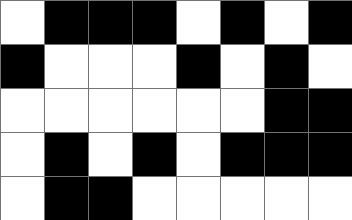[["white", "black", "black", "black", "white", "black", "white", "black"], ["black", "white", "white", "white", "black", "white", "black", "white"], ["white", "white", "white", "white", "white", "white", "black", "black"], ["white", "black", "white", "black", "white", "black", "black", "black"], ["white", "black", "black", "white", "white", "white", "white", "white"]]